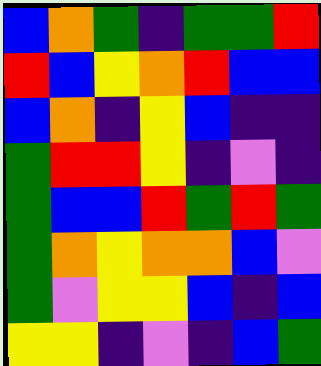[["blue", "orange", "green", "indigo", "green", "green", "red"], ["red", "blue", "yellow", "orange", "red", "blue", "blue"], ["blue", "orange", "indigo", "yellow", "blue", "indigo", "indigo"], ["green", "red", "red", "yellow", "indigo", "violet", "indigo"], ["green", "blue", "blue", "red", "green", "red", "green"], ["green", "orange", "yellow", "orange", "orange", "blue", "violet"], ["green", "violet", "yellow", "yellow", "blue", "indigo", "blue"], ["yellow", "yellow", "indigo", "violet", "indigo", "blue", "green"]]